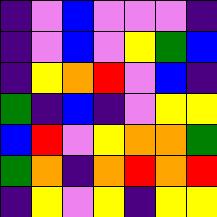[["indigo", "violet", "blue", "violet", "violet", "violet", "indigo"], ["indigo", "violet", "blue", "violet", "yellow", "green", "blue"], ["indigo", "yellow", "orange", "red", "violet", "blue", "indigo"], ["green", "indigo", "blue", "indigo", "violet", "yellow", "yellow"], ["blue", "red", "violet", "yellow", "orange", "orange", "green"], ["green", "orange", "indigo", "orange", "red", "orange", "red"], ["indigo", "yellow", "violet", "yellow", "indigo", "yellow", "yellow"]]